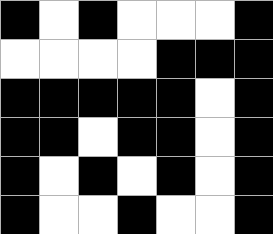[["black", "white", "black", "white", "white", "white", "black"], ["white", "white", "white", "white", "black", "black", "black"], ["black", "black", "black", "black", "black", "white", "black"], ["black", "black", "white", "black", "black", "white", "black"], ["black", "white", "black", "white", "black", "white", "black"], ["black", "white", "white", "black", "white", "white", "black"]]